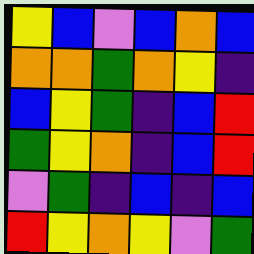[["yellow", "blue", "violet", "blue", "orange", "blue"], ["orange", "orange", "green", "orange", "yellow", "indigo"], ["blue", "yellow", "green", "indigo", "blue", "red"], ["green", "yellow", "orange", "indigo", "blue", "red"], ["violet", "green", "indigo", "blue", "indigo", "blue"], ["red", "yellow", "orange", "yellow", "violet", "green"]]